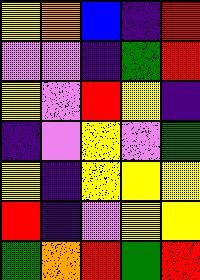[["yellow", "orange", "blue", "indigo", "red"], ["violet", "violet", "indigo", "green", "red"], ["yellow", "violet", "red", "yellow", "indigo"], ["indigo", "violet", "yellow", "violet", "green"], ["yellow", "indigo", "yellow", "yellow", "yellow"], ["red", "indigo", "violet", "yellow", "yellow"], ["green", "orange", "red", "green", "red"]]